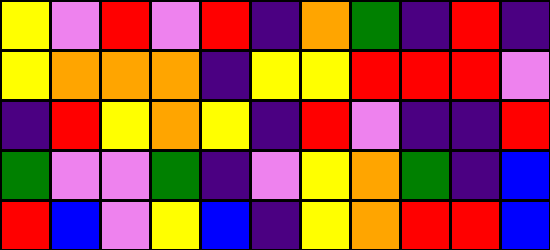[["yellow", "violet", "red", "violet", "red", "indigo", "orange", "green", "indigo", "red", "indigo"], ["yellow", "orange", "orange", "orange", "indigo", "yellow", "yellow", "red", "red", "red", "violet"], ["indigo", "red", "yellow", "orange", "yellow", "indigo", "red", "violet", "indigo", "indigo", "red"], ["green", "violet", "violet", "green", "indigo", "violet", "yellow", "orange", "green", "indigo", "blue"], ["red", "blue", "violet", "yellow", "blue", "indigo", "yellow", "orange", "red", "red", "blue"]]